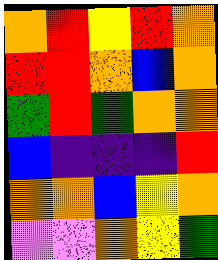[["orange", "red", "yellow", "red", "orange"], ["red", "red", "orange", "blue", "orange"], ["green", "red", "green", "orange", "orange"], ["blue", "indigo", "indigo", "indigo", "red"], ["orange", "orange", "blue", "yellow", "orange"], ["violet", "violet", "orange", "yellow", "green"]]